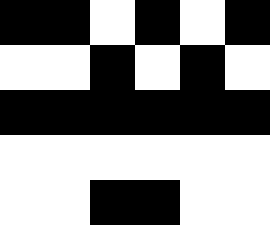[["black", "black", "white", "black", "white", "black"], ["white", "white", "black", "white", "black", "white"], ["black", "black", "black", "black", "black", "black"], ["white", "white", "white", "white", "white", "white"], ["white", "white", "black", "black", "white", "white"]]